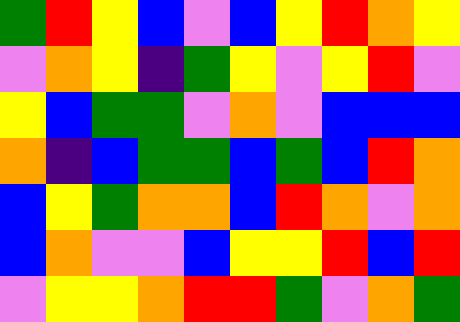[["green", "red", "yellow", "blue", "violet", "blue", "yellow", "red", "orange", "yellow"], ["violet", "orange", "yellow", "indigo", "green", "yellow", "violet", "yellow", "red", "violet"], ["yellow", "blue", "green", "green", "violet", "orange", "violet", "blue", "blue", "blue"], ["orange", "indigo", "blue", "green", "green", "blue", "green", "blue", "red", "orange"], ["blue", "yellow", "green", "orange", "orange", "blue", "red", "orange", "violet", "orange"], ["blue", "orange", "violet", "violet", "blue", "yellow", "yellow", "red", "blue", "red"], ["violet", "yellow", "yellow", "orange", "red", "red", "green", "violet", "orange", "green"]]